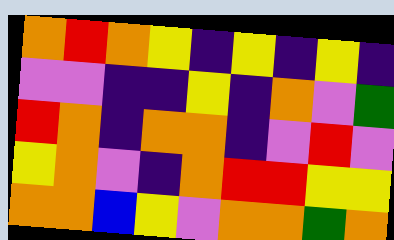[["orange", "red", "orange", "yellow", "indigo", "yellow", "indigo", "yellow", "indigo"], ["violet", "violet", "indigo", "indigo", "yellow", "indigo", "orange", "violet", "green"], ["red", "orange", "indigo", "orange", "orange", "indigo", "violet", "red", "violet"], ["yellow", "orange", "violet", "indigo", "orange", "red", "red", "yellow", "yellow"], ["orange", "orange", "blue", "yellow", "violet", "orange", "orange", "green", "orange"]]